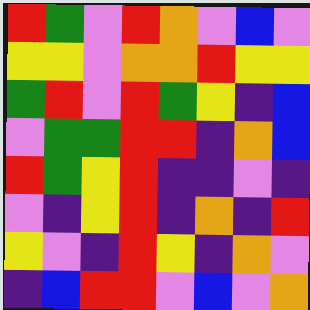[["red", "green", "violet", "red", "orange", "violet", "blue", "violet"], ["yellow", "yellow", "violet", "orange", "orange", "red", "yellow", "yellow"], ["green", "red", "violet", "red", "green", "yellow", "indigo", "blue"], ["violet", "green", "green", "red", "red", "indigo", "orange", "blue"], ["red", "green", "yellow", "red", "indigo", "indigo", "violet", "indigo"], ["violet", "indigo", "yellow", "red", "indigo", "orange", "indigo", "red"], ["yellow", "violet", "indigo", "red", "yellow", "indigo", "orange", "violet"], ["indigo", "blue", "red", "red", "violet", "blue", "violet", "orange"]]